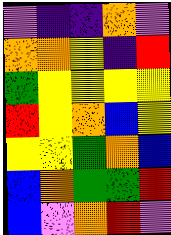[["violet", "indigo", "indigo", "orange", "violet"], ["orange", "orange", "yellow", "indigo", "red"], ["green", "yellow", "yellow", "yellow", "yellow"], ["red", "yellow", "orange", "blue", "yellow"], ["yellow", "yellow", "green", "orange", "blue"], ["blue", "orange", "green", "green", "red"], ["blue", "violet", "orange", "red", "violet"]]